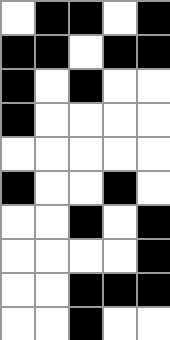[["white", "black", "black", "white", "black"], ["black", "black", "white", "black", "black"], ["black", "white", "black", "white", "white"], ["black", "white", "white", "white", "white"], ["white", "white", "white", "white", "white"], ["black", "white", "white", "black", "white"], ["white", "white", "black", "white", "black"], ["white", "white", "white", "white", "black"], ["white", "white", "black", "black", "black"], ["white", "white", "black", "white", "white"]]